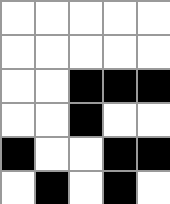[["white", "white", "white", "white", "white"], ["white", "white", "white", "white", "white"], ["white", "white", "black", "black", "black"], ["white", "white", "black", "white", "white"], ["black", "white", "white", "black", "black"], ["white", "black", "white", "black", "white"]]